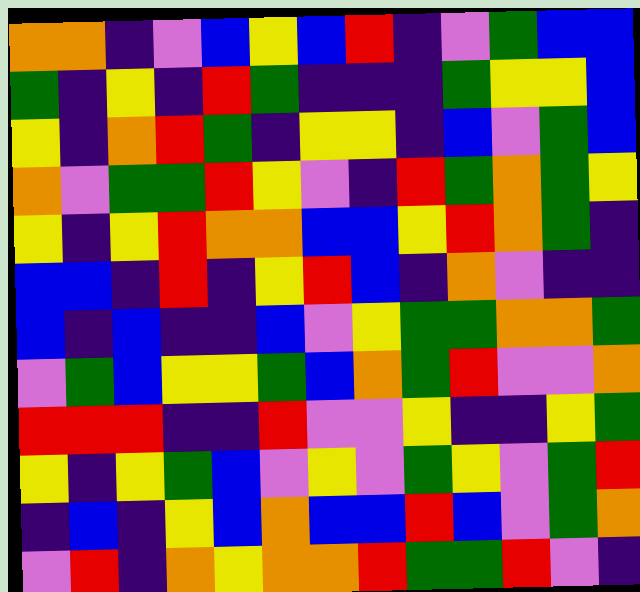[["orange", "orange", "indigo", "violet", "blue", "yellow", "blue", "red", "indigo", "violet", "green", "blue", "blue"], ["green", "indigo", "yellow", "indigo", "red", "green", "indigo", "indigo", "indigo", "green", "yellow", "yellow", "blue"], ["yellow", "indigo", "orange", "red", "green", "indigo", "yellow", "yellow", "indigo", "blue", "violet", "green", "blue"], ["orange", "violet", "green", "green", "red", "yellow", "violet", "indigo", "red", "green", "orange", "green", "yellow"], ["yellow", "indigo", "yellow", "red", "orange", "orange", "blue", "blue", "yellow", "red", "orange", "green", "indigo"], ["blue", "blue", "indigo", "red", "indigo", "yellow", "red", "blue", "indigo", "orange", "violet", "indigo", "indigo"], ["blue", "indigo", "blue", "indigo", "indigo", "blue", "violet", "yellow", "green", "green", "orange", "orange", "green"], ["violet", "green", "blue", "yellow", "yellow", "green", "blue", "orange", "green", "red", "violet", "violet", "orange"], ["red", "red", "red", "indigo", "indigo", "red", "violet", "violet", "yellow", "indigo", "indigo", "yellow", "green"], ["yellow", "indigo", "yellow", "green", "blue", "violet", "yellow", "violet", "green", "yellow", "violet", "green", "red"], ["indigo", "blue", "indigo", "yellow", "blue", "orange", "blue", "blue", "red", "blue", "violet", "green", "orange"], ["violet", "red", "indigo", "orange", "yellow", "orange", "orange", "red", "green", "green", "red", "violet", "indigo"]]